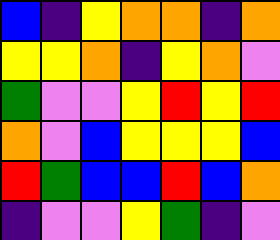[["blue", "indigo", "yellow", "orange", "orange", "indigo", "orange"], ["yellow", "yellow", "orange", "indigo", "yellow", "orange", "violet"], ["green", "violet", "violet", "yellow", "red", "yellow", "red"], ["orange", "violet", "blue", "yellow", "yellow", "yellow", "blue"], ["red", "green", "blue", "blue", "red", "blue", "orange"], ["indigo", "violet", "violet", "yellow", "green", "indigo", "violet"]]